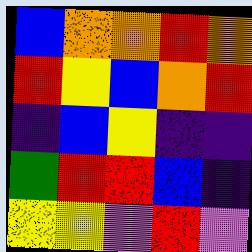[["blue", "orange", "orange", "red", "orange"], ["red", "yellow", "blue", "orange", "red"], ["indigo", "blue", "yellow", "indigo", "indigo"], ["green", "red", "red", "blue", "indigo"], ["yellow", "yellow", "violet", "red", "violet"]]